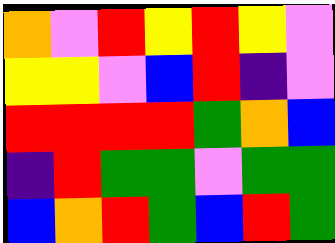[["orange", "violet", "red", "yellow", "red", "yellow", "violet"], ["yellow", "yellow", "violet", "blue", "red", "indigo", "violet"], ["red", "red", "red", "red", "green", "orange", "blue"], ["indigo", "red", "green", "green", "violet", "green", "green"], ["blue", "orange", "red", "green", "blue", "red", "green"]]